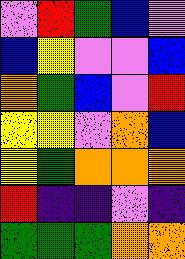[["violet", "red", "green", "blue", "violet"], ["blue", "yellow", "violet", "violet", "blue"], ["orange", "green", "blue", "violet", "red"], ["yellow", "yellow", "violet", "orange", "blue"], ["yellow", "green", "orange", "orange", "orange"], ["red", "indigo", "indigo", "violet", "indigo"], ["green", "green", "green", "orange", "orange"]]